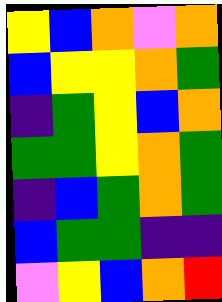[["yellow", "blue", "orange", "violet", "orange"], ["blue", "yellow", "yellow", "orange", "green"], ["indigo", "green", "yellow", "blue", "orange"], ["green", "green", "yellow", "orange", "green"], ["indigo", "blue", "green", "orange", "green"], ["blue", "green", "green", "indigo", "indigo"], ["violet", "yellow", "blue", "orange", "red"]]